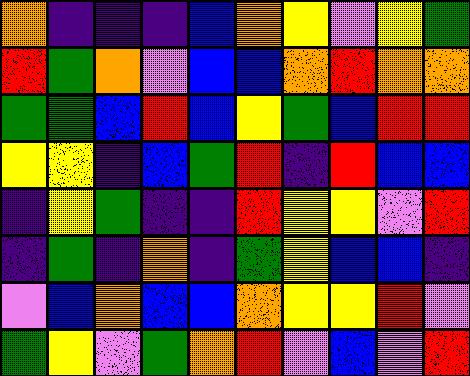[["orange", "indigo", "indigo", "indigo", "blue", "orange", "yellow", "violet", "yellow", "green"], ["red", "green", "orange", "violet", "blue", "blue", "orange", "red", "orange", "orange"], ["green", "green", "blue", "red", "blue", "yellow", "green", "blue", "red", "red"], ["yellow", "yellow", "indigo", "blue", "green", "red", "indigo", "red", "blue", "blue"], ["indigo", "yellow", "green", "indigo", "indigo", "red", "yellow", "yellow", "violet", "red"], ["indigo", "green", "indigo", "orange", "indigo", "green", "yellow", "blue", "blue", "indigo"], ["violet", "blue", "orange", "blue", "blue", "orange", "yellow", "yellow", "red", "violet"], ["green", "yellow", "violet", "green", "orange", "red", "violet", "blue", "violet", "red"]]